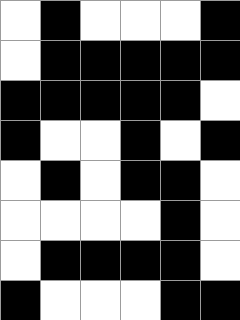[["white", "black", "white", "white", "white", "black"], ["white", "black", "black", "black", "black", "black"], ["black", "black", "black", "black", "black", "white"], ["black", "white", "white", "black", "white", "black"], ["white", "black", "white", "black", "black", "white"], ["white", "white", "white", "white", "black", "white"], ["white", "black", "black", "black", "black", "white"], ["black", "white", "white", "white", "black", "black"]]